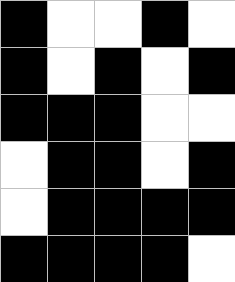[["black", "white", "white", "black", "white"], ["black", "white", "black", "white", "black"], ["black", "black", "black", "white", "white"], ["white", "black", "black", "white", "black"], ["white", "black", "black", "black", "black"], ["black", "black", "black", "black", "white"]]